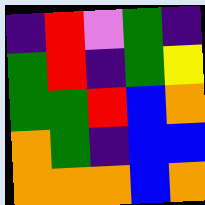[["indigo", "red", "violet", "green", "indigo"], ["green", "red", "indigo", "green", "yellow"], ["green", "green", "red", "blue", "orange"], ["orange", "green", "indigo", "blue", "blue"], ["orange", "orange", "orange", "blue", "orange"]]